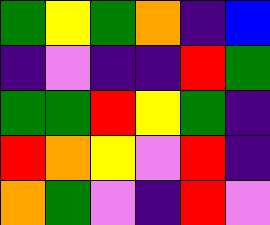[["green", "yellow", "green", "orange", "indigo", "blue"], ["indigo", "violet", "indigo", "indigo", "red", "green"], ["green", "green", "red", "yellow", "green", "indigo"], ["red", "orange", "yellow", "violet", "red", "indigo"], ["orange", "green", "violet", "indigo", "red", "violet"]]